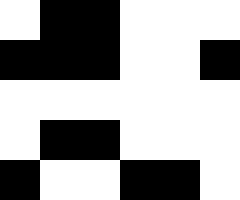[["white", "black", "black", "white", "white", "white"], ["black", "black", "black", "white", "white", "black"], ["white", "white", "white", "white", "white", "white"], ["white", "black", "black", "white", "white", "white"], ["black", "white", "white", "black", "black", "white"]]